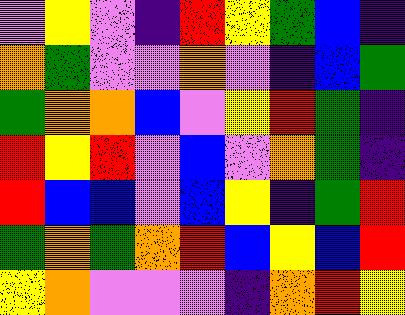[["violet", "yellow", "violet", "indigo", "red", "yellow", "green", "blue", "indigo"], ["orange", "green", "violet", "violet", "orange", "violet", "indigo", "blue", "green"], ["green", "orange", "orange", "blue", "violet", "yellow", "red", "green", "indigo"], ["red", "yellow", "red", "violet", "blue", "violet", "orange", "green", "indigo"], ["red", "blue", "blue", "violet", "blue", "yellow", "indigo", "green", "red"], ["green", "orange", "green", "orange", "red", "blue", "yellow", "blue", "red"], ["yellow", "orange", "violet", "violet", "violet", "indigo", "orange", "red", "yellow"]]